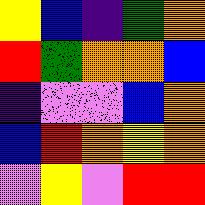[["yellow", "blue", "indigo", "green", "orange"], ["red", "green", "orange", "orange", "blue"], ["indigo", "violet", "violet", "blue", "orange"], ["blue", "red", "orange", "yellow", "orange"], ["violet", "yellow", "violet", "red", "red"]]